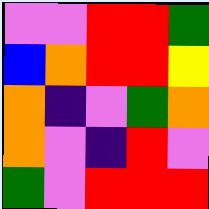[["violet", "violet", "red", "red", "green"], ["blue", "orange", "red", "red", "yellow"], ["orange", "indigo", "violet", "green", "orange"], ["orange", "violet", "indigo", "red", "violet"], ["green", "violet", "red", "red", "red"]]